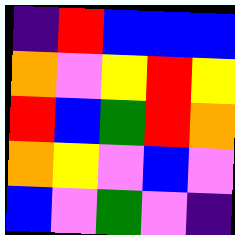[["indigo", "red", "blue", "blue", "blue"], ["orange", "violet", "yellow", "red", "yellow"], ["red", "blue", "green", "red", "orange"], ["orange", "yellow", "violet", "blue", "violet"], ["blue", "violet", "green", "violet", "indigo"]]